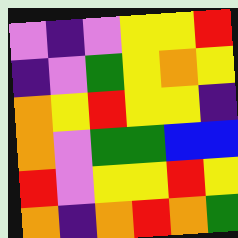[["violet", "indigo", "violet", "yellow", "yellow", "red"], ["indigo", "violet", "green", "yellow", "orange", "yellow"], ["orange", "yellow", "red", "yellow", "yellow", "indigo"], ["orange", "violet", "green", "green", "blue", "blue"], ["red", "violet", "yellow", "yellow", "red", "yellow"], ["orange", "indigo", "orange", "red", "orange", "green"]]